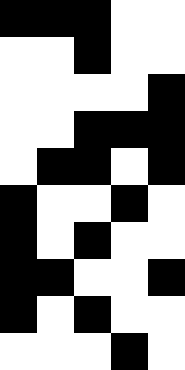[["black", "black", "black", "white", "white"], ["white", "white", "black", "white", "white"], ["white", "white", "white", "white", "black"], ["white", "white", "black", "black", "black"], ["white", "black", "black", "white", "black"], ["black", "white", "white", "black", "white"], ["black", "white", "black", "white", "white"], ["black", "black", "white", "white", "black"], ["black", "white", "black", "white", "white"], ["white", "white", "white", "black", "white"]]